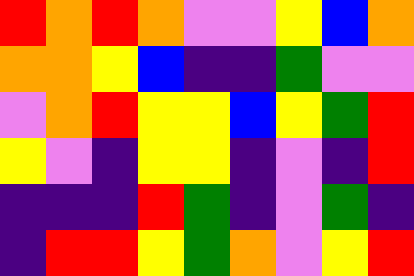[["red", "orange", "red", "orange", "violet", "violet", "yellow", "blue", "orange"], ["orange", "orange", "yellow", "blue", "indigo", "indigo", "green", "violet", "violet"], ["violet", "orange", "red", "yellow", "yellow", "blue", "yellow", "green", "red"], ["yellow", "violet", "indigo", "yellow", "yellow", "indigo", "violet", "indigo", "red"], ["indigo", "indigo", "indigo", "red", "green", "indigo", "violet", "green", "indigo"], ["indigo", "red", "red", "yellow", "green", "orange", "violet", "yellow", "red"]]